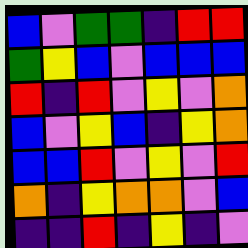[["blue", "violet", "green", "green", "indigo", "red", "red"], ["green", "yellow", "blue", "violet", "blue", "blue", "blue"], ["red", "indigo", "red", "violet", "yellow", "violet", "orange"], ["blue", "violet", "yellow", "blue", "indigo", "yellow", "orange"], ["blue", "blue", "red", "violet", "yellow", "violet", "red"], ["orange", "indigo", "yellow", "orange", "orange", "violet", "blue"], ["indigo", "indigo", "red", "indigo", "yellow", "indigo", "violet"]]